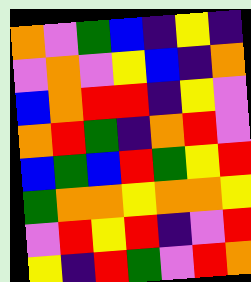[["orange", "violet", "green", "blue", "indigo", "yellow", "indigo"], ["violet", "orange", "violet", "yellow", "blue", "indigo", "orange"], ["blue", "orange", "red", "red", "indigo", "yellow", "violet"], ["orange", "red", "green", "indigo", "orange", "red", "violet"], ["blue", "green", "blue", "red", "green", "yellow", "red"], ["green", "orange", "orange", "yellow", "orange", "orange", "yellow"], ["violet", "red", "yellow", "red", "indigo", "violet", "red"], ["yellow", "indigo", "red", "green", "violet", "red", "orange"]]